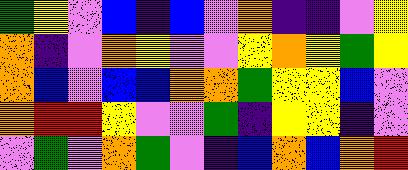[["green", "yellow", "violet", "blue", "indigo", "blue", "violet", "orange", "indigo", "indigo", "violet", "yellow"], ["orange", "indigo", "violet", "orange", "yellow", "violet", "violet", "yellow", "orange", "yellow", "green", "yellow"], ["orange", "blue", "violet", "blue", "blue", "orange", "orange", "green", "yellow", "yellow", "blue", "violet"], ["orange", "red", "red", "yellow", "violet", "violet", "green", "indigo", "yellow", "yellow", "indigo", "violet"], ["violet", "green", "violet", "orange", "green", "violet", "indigo", "blue", "orange", "blue", "orange", "red"]]